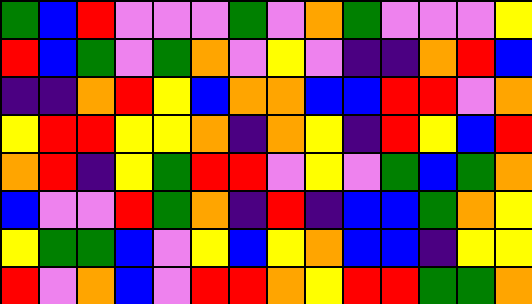[["green", "blue", "red", "violet", "violet", "violet", "green", "violet", "orange", "green", "violet", "violet", "violet", "yellow"], ["red", "blue", "green", "violet", "green", "orange", "violet", "yellow", "violet", "indigo", "indigo", "orange", "red", "blue"], ["indigo", "indigo", "orange", "red", "yellow", "blue", "orange", "orange", "blue", "blue", "red", "red", "violet", "orange"], ["yellow", "red", "red", "yellow", "yellow", "orange", "indigo", "orange", "yellow", "indigo", "red", "yellow", "blue", "red"], ["orange", "red", "indigo", "yellow", "green", "red", "red", "violet", "yellow", "violet", "green", "blue", "green", "orange"], ["blue", "violet", "violet", "red", "green", "orange", "indigo", "red", "indigo", "blue", "blue", "green", "orange", "yellow"], ["yellow", "green", "green", "blue", "violet", "yellow", "blue", "yellow", "orange", "blue", "blue", "indigo", "yellow", "yellow"], ["red", "violet", "orange", "blue", "violet", "red", "red", "orange", "yellow", "red", "red", "green", "green", "orange"]]